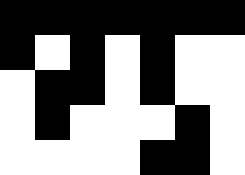[["black", "black", "black", "black", "black", "black", "black"], ["black", "white", "black", "white", "black", "white", "white"], ["white", "black", "black", "white", "black", "white", "white"], ["white", "black", "white", "white", "white", "black", "white"], ["white", "white", "white", "white", "black", "black", "white"]]